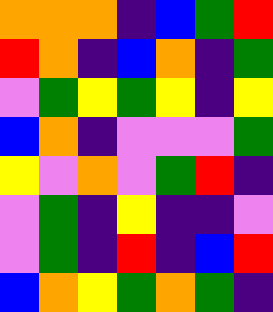[["orange", "orange", "orange", "indigo", "blue", "green", "red"], ["red", "orange", "indigo", "blue", "orange", "indigo", "green"], ["violet", "green", "yellow", "green", "yellow", "indigo", "yellow"], ["blue", "orange", "indigo", "violet", "violet", "violet", "green"], ["yellow", "violet", "orange", "violet", "green", "red", "indigo"], ["violet", "green", "indigo", "yellow", "indigo", "indigo", "violet"], ["violet", "green", "indigo", "red", "indigo", "blue", "red"], ["blue", "orange", "yellow", "green", "orange", "green", "indigo"]]